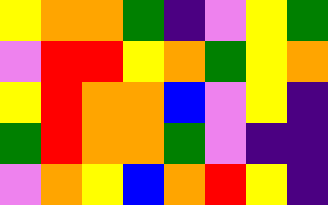[["yellow", "orange", "orange", "green", "indigo", "violet", "yellow", "green"], ["violet", "red", "red", "yellow", "orange", "green", "yellow", "orange"], ["yellow", "red", "orange", "orange", "blue", "violet", "yellow", "indigo"], ["green", "red", "orange", "orange", "green", "violet", "indigo", "indigo"], ["violet", "orange", "yellow", "blue", "orange", "red", "yellow", "indigo"]]